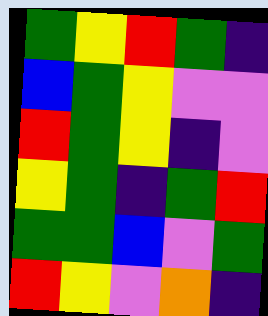[["green", "yellow", "red", "green", "indigo"], ["blue", "green", "yellow", "violet", "violet"], ["red", "green", "yellow", "indigo", "violet"], ["yellow", "green", "indigo", "green", "red"], ["green", "green", "blue", "violet", "green"], ["red", "yellow", "violet", "orange", "indigo"]]